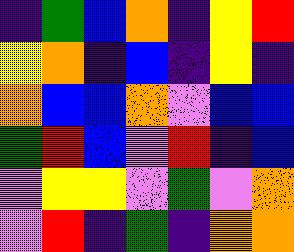[["indigo", "green", "blue", "orange", "indigo", "yellow", "red"], ["yellow", "orange", "indigo", "blue", "indigo", "yellow", "indigo"], ["orange", "blue", "blue", "orange", "violet", "blue", "blue"], ["green", "red", "blue", "violet", "red", "indigo", "blue"], ["violet", "yellow", "yellow", "violet", "green", "violet", "orange"], ["violet", "red", "indigo", "green", "indigo", "orange", "orange"]]